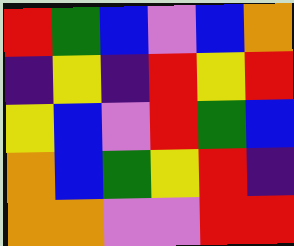[["red", "green", "blue", "violet", "blue", "orange"], ["indigo", "yellow", "indigo", "red", "yellow", "red"], ["yellow", "blue", "violet", "red", "green", "blue"], ["orange", "blue", "green", "yellow", "red", "indigo"], ["orange", "orange", "violet", "violet", "red", "red"]]